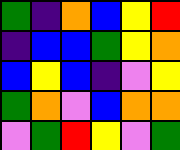[["green", "indigo", "orange", "blue", "yellow", "red"], ["indigo", "blue", "blue", "green", "yellow", "orange"], ["blue", "yellow", "blue", "indigo", "violet", "yellow"], ["green", "orange", "violet", "blue", "orange", "orange"], ["violet", "green", "red", "yellow", "violet", "green"]]